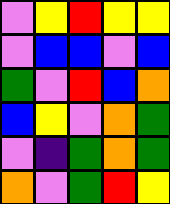[["violet", "yellow", "red", "yellow", "yellow"], ["violet", "blue", "blue", "violet", "blue"], ["green", "violet", "red", "blue", "orange"], ["blue", "yellow", "violet", "orange", "green"], ["violet", "indigo", "green", "orange", "green"], ["orange", "violet", "green", "red", "yellow"]]